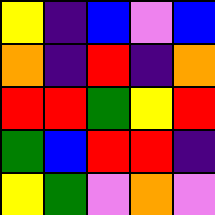[["yellow", "indigo", "blue", "violet", "blue"], ["orange", "indigo", "red", "indigo", "orange"], ["red", "red", "green", "yellow", "red"], ["green", "blue", "red", "red", "indigo"], ["yellow", "green", "violet", "orange", "violet"]]